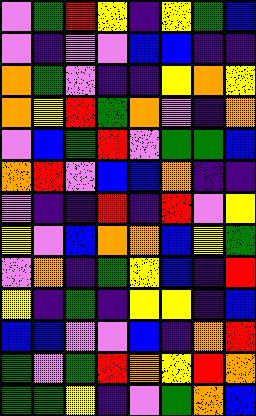[["violet", "green", "red", "yellow", "indigo", "yellow", "green", "blue"], ["violet", "indigo", "violet", "violet", "blue", "blue", "indigo", "indigo"], ["orange", "green", "violet", "indigo", "indigo", "yellow", "orange", "yellow"], ["orange", "yellow", "red", "green", "orange", "violet", "indigo", "orange"], ["violet", "blue", "green", "red", "violet", "green", "green", "blue"], ["orange", "red", "violet", "blue", "blue", "orange", "indigo", "indigo"], ["violet", "indigo", "indigo", "red", "indigo", "red", "violet", "yellow"], ["yellow", "violet", "blue", "orange", "orange", "blue", "yellow", "green"], ["violet", "orange", "indigo", "green", "yellow", "blue", "indigo", "red"], ["yellow", "indigo", "green", "indigo", "yellow", "yellow", "indigo", "blue"], ["blue", "blue", "violet", "violet", "blue", "indigo", "orange", "red"], ["green", "violet", "green", "red", "orange", "yellow", "red", "orange"], ["green", "green", "yellow", "indigo", "violet", "green", "orange", "blue"]]